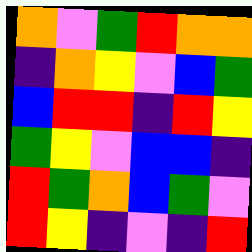[["orange", "violet", "green", "red", "orange", "orange"], ["indigo", "orange", "yellow", "violet", "blue", "green"], ["blue", "red", "red", "indigo", "red", "yellow"], ["green", "yellow", "violet", "blue", "blue", "indigo"], ["red", "green", "orange", "blue", "green", "violet"], ["red", "yellow", "indigo", "violet", "indigo", "red"]]